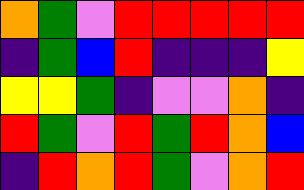[["orange", "green", "violet", "red", "red", "red", "red", "red"], ["indigo", "green", "blue", "red", "indigo", "indigo", "indigo", "yellow"], ["yellow", "yellow", "green", "indigo", "violet", "violet", "orange", "indigo"], ["red", "green", "violet", "red", "green", "red", "orange", "blue"], ["indigo", "red", "orange", "red", "green", "violet", "orange", "red"]]